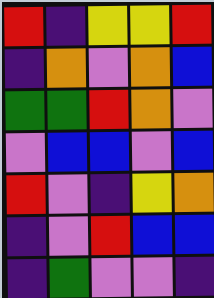[["red", "indigo", "yellow", "yellow", "red"], ["indigo", "orange", "violet", "orange", "blue"], ["green", "green", "red", "orange", "violet"], ["violet", "blue", "blue", "violet", "blue"], ["red", "violet", "indigo", "yellow", "orange"], ["indigo", "violet", "red", "blue", "blue"], ["indigo", "green", "violet", "violet", "indigo"]]